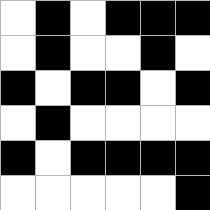[["white", "black", "white", "black", "black", "black"], ["white", "black", "white", "white", "black", "white"], ["black", "white", "black", "black", "white", "black"], ["white", "black", "white", "white", "white", "white"], ["black", "white", "black", "black", "black", "black"], ["white", "white", "white", "white", "white", "black"]]